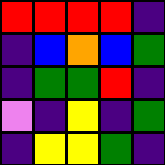[["red", "red", "red", "red", "indigo"], ["indigo", "blue", "orange", "blue", "green"], ["indigo", "green", "green", "red", "indigo"], ["violet", "indigo", "yellow", "indigo", "green"], ["indigo", "yellow", "yellow", "green", "indigo"]]